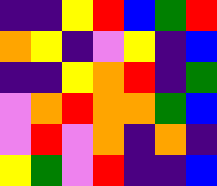[["indigo", "indigo", "yellow", "red", "blue", "green", "red"], ["orange", "yellow", "indigo", "violet", "yellow", "indigo", "blue"], ["indigo", "indigo", "yellow", "orange", "red", "indigo", "green"], ["violet", "orange", "red", "orange", "orange", "green", "blue"], ["violet", "red", "violet", "orange", "indigo", "orange", "indigo"], ["yellow", "green", "violet", "red", "indigo", "indigo", "blue"]]